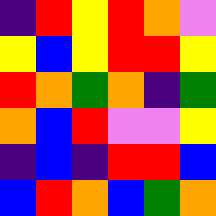[["indigo", "red", "yellow", "red", "orange", "violet"], ["yellow", "blue", "yellow", "red", "red", "yellow"], ["red", "orange", "green", "orange", "indigo", "green"], ["orange", "blue", "red", "violet", "violet", "yellow"], ["indigo", "blue", "indigo", "red", "red", "blue"], ["blue", "red", "orange", "blue", "green", "orange"]]